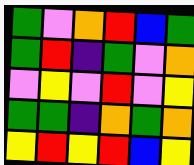[["green", "violet", "orange", "red", "blue", "green"], ["green", "red", "indigo", "green", "violet", "orange"], ["violet", "yellow", "violet", "red", "violet", "yellow"], ["green", "green", "indigo", "orange", "green", "orange"], ["yellow", "red", "yellow", "red", "blue", "yellow"]]